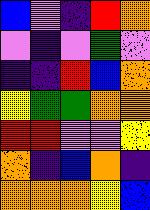[["blue", "violet", "indigo", "red", "orange"], ["violet", "indigo", "violet", "green", "violet"], ["indigo", "indigo", "red", "blue", "orange"], ["yellow", "green", "green", "orange", "orange"], ["red", "red", "violet", "violet", "yellow"], ["orange", "indigo", "blue", "orange", "indigo"], ["orange", "orange", "orange", "yellow", "blue"]]